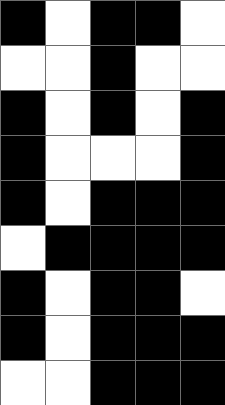[["black", "white", "black", "black", "white"], ["white", "white", "black", "white", "white"], ["black", "white", "black", "white", "black"], ["black", "white", "white", "white", "black"], ["black", "white", "black", "black", "black"], ["white", "black", "black", "black", "black"], ["black", "white", "black", "black", "white"], ["black", "white", "black", "black", "black"], ["white", "white", "black", "black", "black"]]